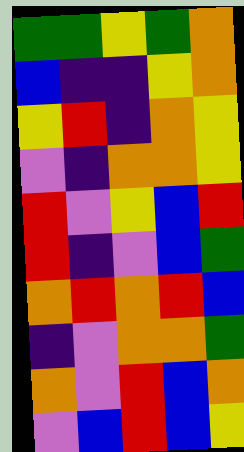[["green", "green", "yellow", "green", "orange"], ["blue", "indigo", "indigo", "yellow", "orange"], ["yellow", "red", "indigo", "orange", "yellow"], ["violet", "indigo", "orange", "orange", "yellow"], ["red", "violet", "yellow", "blue", "red"], ["red", "indigo", "violet", "blue", "green"], ["orange", "red", "orange", "red", "blue"], ["indigo", "violet", "orange", "orange", "green"], ["orange", "violet", "red", "blue", "orange"], ["violet", "blue", "red", "blue", "yellow"]]